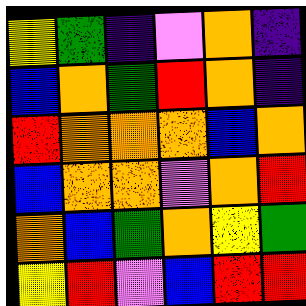[["yellow", "green", "indigo", "violet", "orange", "indigo"], ["blue", "orange", "green", "red", "orange", "indigo"], ["red", "orange", "orange", "orange", "blue", "orange"], ["blue", "orange", "orange", "violet", "orange", "red"], ["orange", "blue", "green", "orange", "yellow", "green"], ["yellow", "red", "violet", "blue", "red", "red"]]